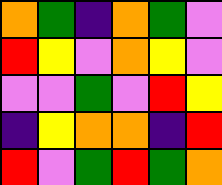[["orange", "green", "indigo", "orange", "green", "violet"], ["red", "yellow", "violet", "orange", "yellow", "violet"], ["violet", "violet", "green", "violet", "red", "yellow"], ["indigo", "yellow", "orange", "orange", "indigo", "red"], ["red", "violet", "green", "red", "green", "orange"]]